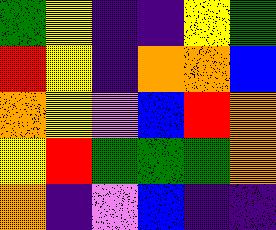[["green", "yellow", "indigo", "indigo", "yellow", "green"], ["red", "yellow", "indigo", "orange", "orange", "blue"], ["orange", "yellow", "violet", "blue", "red", "orange"], ["yellow", "red", "green", "green", "green", "orange"], ["orange", "indigo", "violet", "blue", "indigo", "indigo"]]